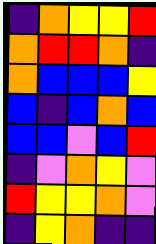[["indigo", "orange", "yellow", "yellow", "red"], ["orange", "red", "red", "orange", "indigo"], ["orange", "blue", "blue", "blue", "yellow"], ["blue", "indigo", "blue", "orange", "blue"], ["blue", "blue", "violet", "blue", "red"], ["indigo", "violet", "orange", "yellow", "violet"], ["red", "yellow", "yellow", "orange", "violet"], ["indigo", "yellow", "orange", "indigo", "indigo"]]